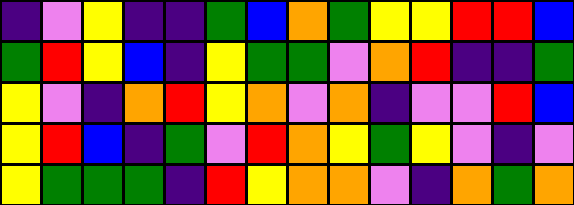[["indigo", "violet", "yellow", "indigo", "indigo", "green", "blue", "orange", "green", "yellow", "yellow", "red", "red", "blue"], ["green", "red", "yellow", "blue", "indigo", "yellow", "green", "green", "violet", "orange", "red", "indigo", "indigo", "green"], ["yellow", "violet", "indigo", "orange", "red", "yellow", "orange", "violet", "orange", "indigo", "violet", "violet", "red", "blue"], ["yellow", "red", "blue", "indigo", "green", "violet", "red", "orange", "yellow", "green", "yellow", "violet", "indigo", "violet"], ["yellow", "green", "green", "green", "indigo", "red", "yellow", "orange", "orange", "violet", "indigo", "orange", "green", "orange"]]